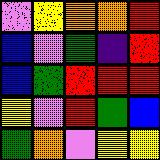[["violet", "yellow", "orange", "orange", "red"], ["blue", "violet", "green", "indigo", "red"], ["blue", "green", "red", "red", "red"], ["yellow", "violet", "red", "green", "blue"], ["green", "orange", "violet", "yellow", "yellow"]]